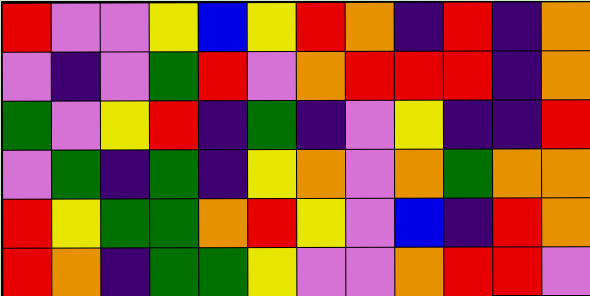[["red", "violet", "violet", "yellow", "blue", "yellow", "red", "orange", "indigo", "red", "indigo", "orange"], ["violet", "indigo", "violet", "green", "red", "violet", "orange", "red", "red", "red", "indigo", "orange"], ["green", "violet", "yellow", "red", "indigo", "green", "indigo", "violet", "yellow", "indigo", "indigo", "red"], ["violet", "green", "indigo", "green", "indigo", "yellow", "orange", "violet", "orange", "green", "orange", "orange"], ["red", "yellow", "green", "green", "orange", "red", "yellow", "violet", "blue", "indigo", "red", "orange"], ["red", "orange", "indigo", "green", "green", "yellow", "violet", "violet", "orange", "red", "red", "violet"]]